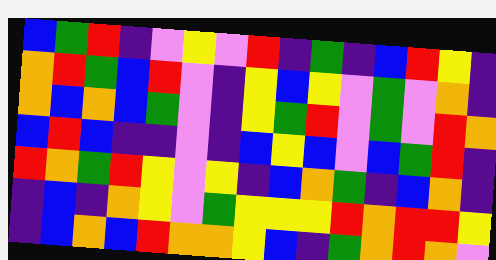[["blue", "green", "red", "indigo", "violet", "yellow", "violet", "red", "indigo", "green", "indigo", "blue", "red", "yellow", "indigo"], ["orange", "red", "green", "blue", "red", "violet", "indigo", "yellow", "blue", "yellow", "violet", "green", "violet", "orange", "indigo"], ["orange", "blue", "orange", "blue", "green", "violet", "indigo", "yellow", "green", "red", "violet", "green", "violet", "red", "orange"], ["blue", "red", "blue", "indigo", "indigo", "violet", "indigo", "blue", "yellow", "blue", "violet", "blue", "green", "red", "indigo"], ["red", "orange", "green", "red", "yellow", "violet", "yellow", "indigo", "blue", "orange", "green", "indigo", "blue", "orange", "indigo"], ["indigo", "blue", "indigo", "orange", "yellow", "violet", "green", "yellow", "yellow", "yellow", "red", "orange", "red", "red", "yellow"], ["indigo", "blue", "orange", "blue", "red", "orange", "orange", "yellow", "blue", "indigo", "green", "orange", "red", "orange", "violet"]]